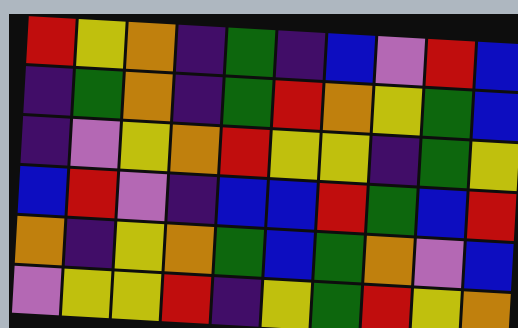[["red", "yellow", "orange", "indigo", "green", "indigo", "blue", "violet", "red", "blue"], ["indigo", "green", "orange", "indigo", "green", "red", "orange", "yellow", "green", "blue"], ["indigo", "violet", "yellow", "orange", "red", "yellow", "yellow", "indigo", "green", "yellow"], ["blue", "red", "violet", "indigo", "blue", "blue", "red", "green", "blue", "red"], ["orange", "indigo", "yellow", "orange", "green", "blue", "green", "orange", "violet", "blue"], ["violet", "yellow", "yellow", "red", "indigo", "yellow", "green", "red", "yellow", "orange"]]